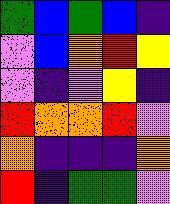[["green", "blue", "green", "blue", "indigo"], ["violet", "blue", "orange", "red", "yellow"], ["violet", "indigo", "violet", "yellow", "indigo"], ["red", "orange", "orange", "red", "violet"], ["orange", "indigo", "indigo", "indigo", "orange"], ["red", "indigo", "green", "green", "violet"]]